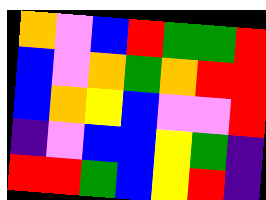[["orange", "violet", "blue", "red", "green", "green", "red"], ["blue", "violet", "orange", "green", "orange", "red", "red"], ["blue", "orange", "yellow", "blue", "violet", "violet", "red"], ["indigo", "violet", "blue", "blue", "yellow", "green", "indigo"], ["red", "red", "green", "blue", "yellow", "red", "indigo"]]